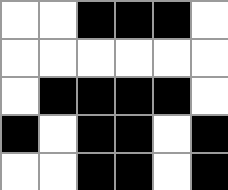[["white", "white", "black", "black", "black", "white"], ["white", "white", "white", "white", "white", "white"], ["white", "black", "black", "black", "black", "white"], ["black", "white", "black", "black", "white", "black"], ["white", "white", "black", "black", "white", "black"]]